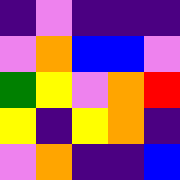[["indigo", "violet", "indigo", "indigo", "indigo"], ["violet", "orange", "blue", "blue", "violet"], ["green", "yellow", "violet", "orange", "red"], ["yellow", "indigo", "yellow", "orange", "indigo"], ["violet", "orange", "indigo", "indigo", "blue"]]